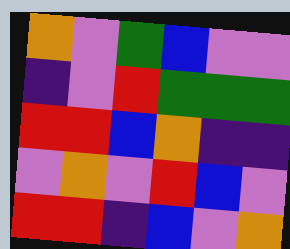[["orange", "violet", "green", "blue", "violet", "violet"], ["indigo", "violet", "red", "green", "green", "green"], ["red", "red", "blue", "orange", "indigo", "indigo"], ["violet", "orange", "violet", "red", "blue", "violet"], ["red", "red", "indigo", "blue", "violet", "orange"]]